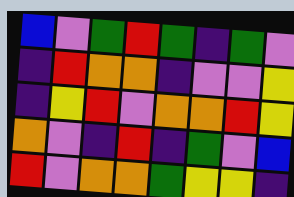[["blue", "violet", "green", "red", "green", "indigo", "green", "violet"], ["indigo", "red", "orange", "orange", "indigo", "violet", "violet", "yellow"], ["indigo", "yellow", "red", "violet", "orange", "orange", "red", "yellow"], ["orange", "violet", "indigo", "red", "indigo", "green", "violet", "blue"], ["red", "violet", "orange", "orange", "green", "yellow", "yellow", "indigo"]]